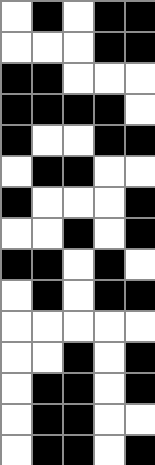[["white", "black", "white", "black", "black"], ["white", "white", "white", "black", "black"], ["black", "black", "white", "white", "white"], ["black", "black", "black", "black", "white"], ["black", "white", "white", "black", "black"], ["white", "black", "black", "white", "white"], ["black", "white", "white", "white", "black"], ["white", "white", "black", "white", "black"], ["black", "black", "white", "black", "white"], ["white", "black", "white", "black", "black"], ["white", "white", "white", "white", "white"], ["white", "white", "black", "white", "black"], ["white", "black", "black", "white", "black"], ["white", "black", "black", "white", "white"], ["white", "black", "black", "white", "black"]]